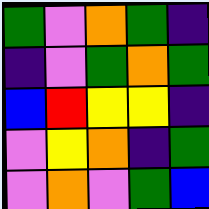[["green", "violet", "orange", "green", "indigo"], ["indigo", "violet", "green", "orange", "green"], ["blue", "red", "yellow", "yellow", "indigo"], ["violet", "yellow", "orange", "indigo", "green"], ["violet", "orange", "violet", "green", "blue"]]